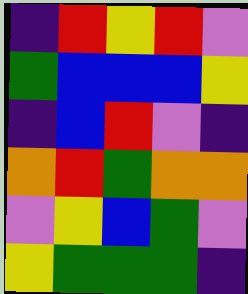[["indigo", "red", "yellow", "red", "violet"], ["green", "blue", "blue", "blue", "yellow"], ["indigo", "blue", "red", "violet", "indigo"], ["orange", "red", "green", "orange", "orange"], ["violet", "yellow", "blue", "green", "violet"], ["yellow", "green", "green", "green", "indigo"]]